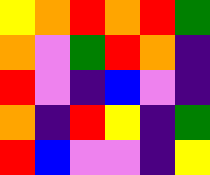[["yellow", "orange", "red", "orange", "red", "green"], ["orange", "violet", "green", "red", "orange", "indigo"], ["red", "violet", "indigo", "blue", "violet", "indigo"], ["orange", "indigo", "red", "yellow", "indigo", "green"], ["red", "blue", "violet", "violet", "indigo", "yellow"]]